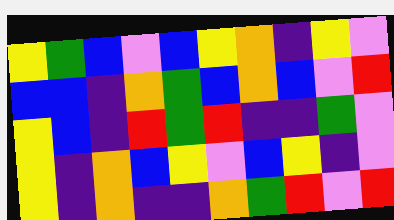[["yellow", "green", "blue", "violet", "blue", "yellow", "orange", "indigo", "yellow", "violet"], ["blue", "blue", "indigo", "orange", "green", "blue", "orange", "blue", "violet", "red"], ["yellow", "blue", "indigo", "red", "green", "red", "indigo", "indigo", "green", "violet"], ["yellow", "indigo", "orange", "blue", "yellow", "violet", "blue", "yellow", "indigo", "violet"], ["yellow", "indigo", "orange", "indigo", "indigo", "orange", "green", "red", "violet", "red"]]